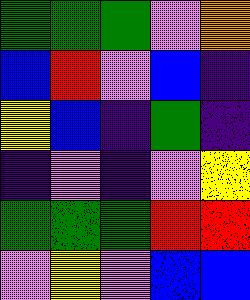[["green", "green", "green", "violet", "orange"], ["blue", "red", "violet", "blue", "indigo"], ["yellow", "blue", "indigo", "green", "indigo"], ["indigo", "violet", "indigo", "violet", "yellow"], ["green", "green", "green", "red", "red"], ["violet", "yellow", "violet", "blue", "blue"]]